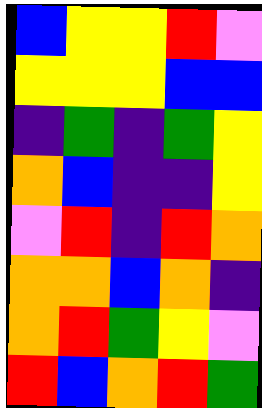[["blue", "yellow", "yellow", "red", "violet"], ["yellow", "yellow", "yellow", "blue", "blue"], ["indigo", "green", "indigo", "green", "yellow"], ["orange", "blue", "indigo", "indigo", "yellow"], ["violet", "red", "indigo", "red", "orange"], ["orange", "orange", "blue", "orange", "indigo"], ["orange", "red", "green", "yellow", "violet"], ["red", "blue", "orange", "red", "green"]]